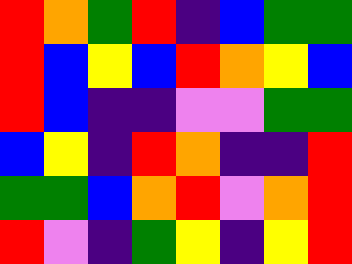[["red", "orange", "green", "red", "indigo", "blue", "green", "green"], ["red", "blue", "yellow", "blue", "red", "orange", "yellow", "blue"], ["red", "blue", "indigo", "indigo", "violet", "violet", "green", "green"], ["blue", "yellow", "indigo", "red", "orange", "indigo", "indigo", "red"], ["green", "green", "blue", "orange", "red", "violet", "orange", "red"], ["red", "violet", "indigo", "green", "yellow", "indigo", "yellow", "red"]]